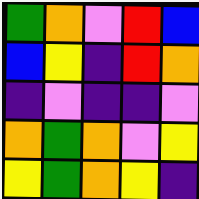[["green", "orange", "violet", "red", "blue"], ["blue", "yellow", "indigo", "red", "orange"], ["indigo", "violet", "indigo", "indigo", "violet"], ["orange", "green", "orange", "violet", "yellow"], ["yellow", "green", "orange", "yellow", "indigo"]]